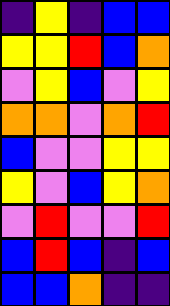[["indigo", "yellow", "indigo", "blue", "blue"], ["yellow", "yellow", "red", "blue", "orange"], ["violet", "yellow", "blue", "violet", "yellow"], ["orange", "orange", "violet", "orange", "red"], ["blue", "violet", "violet", "yellow", "yellow"], ["yellow", "violet", "blue", "yellow", "orange"], ["violet", "red", "violet", "violet", "red"], ["blue", "red", "blue", "indigo", "blue"], ["blue", "blue", "orange", "indigo", "indigo"]]